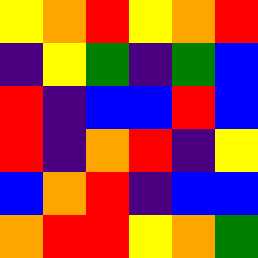[["yellow", "orange", "red", "yellow", "orange", "red"], ["indigo", "yellow", "green", "indigo", "green", "blue"], ["red", "indigo", "blue", "blue", "red", "blue"], ["red", "indigo", "orange", "red", "indigo", "yellow"], ["blue", "orange", "red", "indigo", "blue", "blue"], ["orange", "red", "red", "yellow", "orange", "green"]]